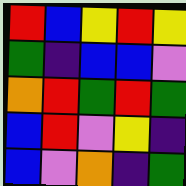[["red", "blue", "yellow", "red", "yellow"], ["green", "indigo", "blue", "blue", "violet"], ["orange", "red", "green", "red", "green"], ["blue", "red", "violet", "yellow", "indigo"], ["blue", "violet", "orange", "indigo", "green"]]